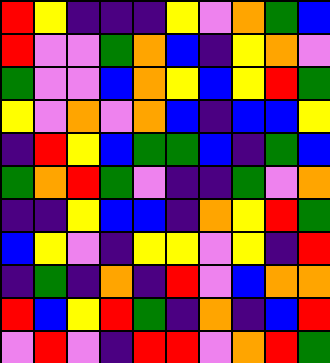[["red", "yellow", "indigo", "indigo", "indigo", "yellow", "violet", "orange", "green", "blue"], ["red", "violet", "violet", "green", "orange", "blue", "indigo", "yellow", "orange", "violet"], ["green", "violet", "violet", "blue", "orange", "yellow", "blue", "yellow", "red", "green"], ["yellow", "violet", "orange", "violet", "orange", "blue", "indigo", "blue", "blue", "yellow"], ["indigo", "red", "yellow", "blue", "green", "green", "blue", "indigo", "green", "blue"], ["green", "orange", "red", "green", "violet", "indigo", "indigo", "green", "violet", "orange"], ["indigo", "indigo", "yellow", "blue", "blue", "indigo", "orange", "yellow", "red", "green"], ["blue", "yellow", "violet", "indigo", "yellow", "yellow", "violet", "yellow", "indigo", "red"], ["indigo", "green", "indigo", "orange", "indigo", "red", "violet", "blue", "orange", "orange"], ["red", "blue", "yellow", "red", "green", "indigo", "orange", "indigo", "blue", "red"], ["violet", "red", "violet", "indigo", "red", "red", "violet", "orange", "red", "green"]]